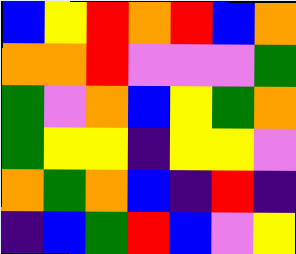[["blue", "yellow", "red", "orange", "red", "blue", "orange"], ["orange", "orange", "red", "violet", "violet", "violet", "green"], ["green", "violet", "orange", "blue", "yellow", "green", "orange"], ["green", "yellow", "yellow", "indigo", "yellow", "yellow", "violet"], ["orange", "green", "orange", "blue", "indigo", "red", "indigo"], ["indigo", "blue", "green", "red", "blue", "violet", "yellow"]]